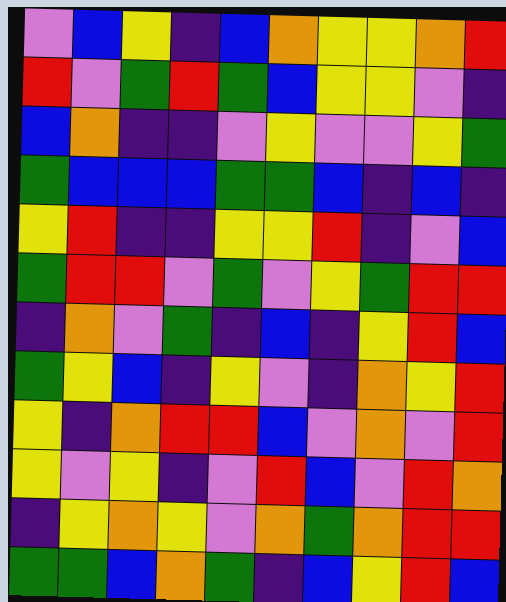[["violet", "blue", "yellow", "indigo", "blue", "orange", "yellow", "yellow", "orange", "red"], ["red", "violet", "green", "red", "green", "blue", "yellow", "yellow", "violet", "indigo"], ["blue", "orange", "indigo", "indigo", "violet", "yellow", "violet", "violet", "yellow", "green"], ["green", "blue", "blue", "blue", "green", "green", "blue", "indigo", "blue", "indigo"], ["yellow", "red", "indigo", "indigo", "yellow", "yellow", "red", "indigo", "violet", "blue"], ["green", "red", "red", "violet", "green", "violet", "yellow", "green", "red", "red"], ["indigo", "orange", "violet", "green", "indigo", "blue", "indigo", "yellow", "red", "blue"], ["green", "yellow", "blue", "indigo", "yellow", "violet", "indigo", "orange", "yellow", "red"], ["yellow", "indigo", "orange", "red", "red", "blue", "violet", "orange", "violet", "red"], ["yellow", "violet", "yellow", "indigo", "violet", "red", "blue", "violet", "red", "orange"], ["indigo", "yellow", "orange", "yellow", "violet", "orange", "green", "orange", "red", "red"], ["green", "green", "blue", "orange", "green", "indigo", "blue", "yellow", "red", "blue"]]